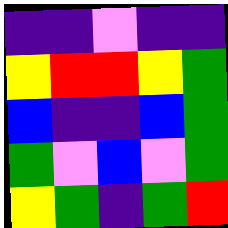[["indigo", "indigo", "violet", "indigo", "indigo"], ["yellow", "red", "red", "yellow", "green"], ["blue", "indigo", "indigo", "blue", "green"], ["green", "violet", "blue", "violet", "green"], ["yellow", "green", "indigo", "green", "red"]]